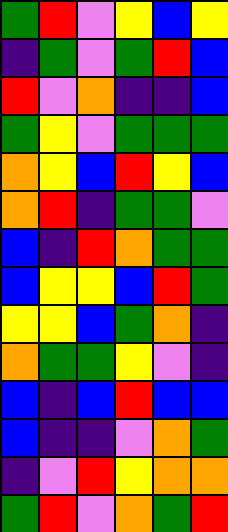[["green", "red", "violet", "yellow", "blue", "yellow"], ["indigo", "green", "violet", "green", "red", "blue"], ["red", "violet", "orange", "indigo", "indigo", "blue"], ["green", "yellow", "violet", "green", "green", "green"], ["orange", "yellow", "blue", "red", "yellow", "blue"], ["orange", "red", "indigo", "green", "green", "violet"], ["blue", "indigo", "red", "orange", "green", "green"], ["blue", "yellow", "yellow", "blue", "red", "green"], ["yellow", "yellow", "blue", "green", "orange", "indigo"], ["orange", "green", "green", "yellow", "violet", "indigo"], ["blue", "indigo", "blue", "red", "blue", "blue"], ["blue", "indigo", "indigo", "violet", "orange", "green"], ["indigo", "violet", "red", "yellow", "orange", "orange"], ["green", "red", "violet", "orange", "green", "red"]]